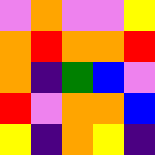[["violet", "orange", "violet", "violet", "yellow"], ["orange", "red", "orange", "orange", "red"], ["orange", "indigo", "green", "blue", "violet"], ["red", "violet", "orange", "orange", "blue"], ["yellow", "indigo", "orange", "yellow", "indigo"]]